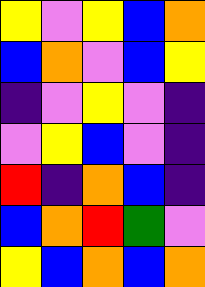[["yellow", "violet", "yellow", "blue", "orange"], ["blue", "orange", "violet", "blue", "yellow"], ["indigo", "violet", "yellow", "violet", "indigo"], ["violet", "yellow", "blue", "violet", "indigo"], ["red", "indigo", "orange", "blue", "indigo"], ["blue", "orange", "red", "green", "violet"], ["yellow", "blue", "orange", "blue", "orange"]]